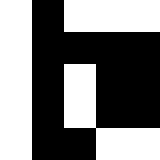[["white", "black", "white", "white", "white"], ["white", "black", "black", "black", "black"], ["white", "black", "white", "black", "black"], ["white", "black", "white", "black", "black"], ["white", "black", "black", "white", "white"]]